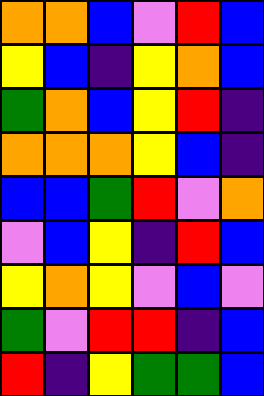[["orange", "orange", "blue", "violet", "red", "blue"], ["yellow", "blue", "indigo", "yellow", "orange", "blue"], ["green", "orange", "blue", "yellow", "red", "indigo"], ["orange", "orange", "orange", "yellow", "blue", "indigo"], ["blue", "blue", "green", "red", "violet", "orange"], ["violet", "blue", "yellow", "indigo", "red", "blue"], ["yellow", "orange", "yellow", "violet", "blue", "violet"], ["green", "violet", "red", "red", "indigo", "blue"], ["red", "indigo", "yellow", "green", "green", "blue"]]